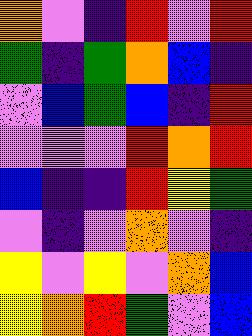[["orange", "violet", "indigo", "red", "violet", "red"], ["green", "indigo", "green", "orange", "blue", "indigo"], ["violet", "blue", "green", "blue", "indigo", "red"], ["violet", "violet", "violet", "red", "orange", "red"], ["blue", "indigo", "indigo", "red", "yellow", "green"], ["violet", "indigo", "violet", "orange", "violet", "indigo"], ["yellow", "violet", "yellow", "violet", "orange", "blue"], ["yellow", "orange", "red", "green", "violet", "blue"]]